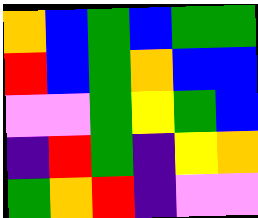[["orange", "blue", "green", "blue", "green", "green"], ["red", "blue", "green", "orange", "blue", "blue"], ["violet", "violet", "green", "yellow", "green", "blue"], ["indigo", "red", "green", "indigo", "yellow", "orange"], ["green", "orange", "red", "indigo", "violet", "violet"]]